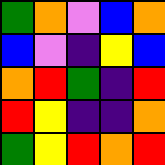[["green", "orange", "violet", "blue", "orange"], ["blue", "violet", "indigo", "yellow", "blue"], ["orange", "red", "green", "indigo", "red"], ["red", "yellow", "indigo", "indigo", "orange"], ["green", "yellow", "red", "orange", "red"]]